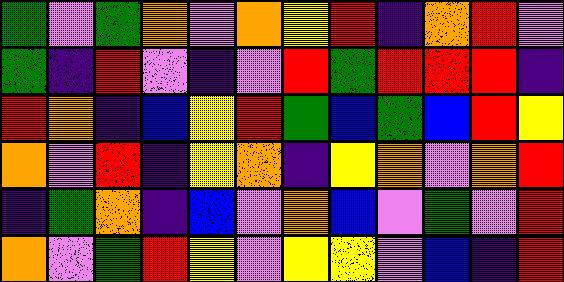[["green", "violet", "green", "orange", "violet", "orange", "yellow", "red", "indigo", "orange", "red", "violet"], ["green", "indigo", "red", "violet", "indigo", "violet", "red", "green", "red", "red", "red", "indigo"], ["red", "orange", "indigo", "blue", "yellow", "red", "green", "blue", "green", "blue", "red", "yellow"], ["orange", "violet", "red", "indigo", "yellow", "orange", "indigo", "yellow", "orange", "violet", "orange", "red"], ["indigo", "green", "orange", "indigo", "blue", "violet", "orange", "blue", "violet", "green", "violet", "red"], ["orange", "violet", "green", "red", "yellow", "violet", "yellow", "yellow", "violet", "blue", "indigo", "red"]]